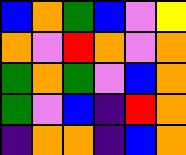[["blue", "orange", "green", "blue", "violet", "yellow"], ["orange", "violet", "red", "orange", "violet", "orange"], ["green", "orange", "green", "violet", "blue", "orange"], ["green", "violet", "blue", "indigo", "red", "orange"], ["indigo", "orange", "orange", "indigo", "blue", "orange"]]